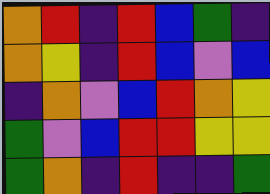[["orange", "red", "indigo", "red", "blue", "green", "indigo"], ["orange", "yellow", "indigo", "red", "blue", "violet", "blue"], ["indigo", "orange", "violet", "blue", "red", "orange", "yellow"], ["green", "violet", "blue", "red", "red", "yellow", "yellow"], ["green", "orange", "indigo", "red", "indigo", "indigo", "green"]]